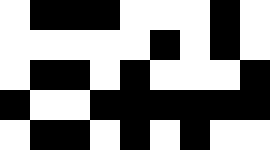[["white", "black", "black", "black", "white", "white", "white", "black", "white"], ["white", "white", "white", "white", "white", "black", "white", "black", "white"], ["white", "black", "black", "white", "black", "white", "white", "white", "black"], ["black", "white", "white", "black", "black", "black", "black", "black", "black"], ["white", "black", "black", "white", "black", "white", "black", "white", "white"]]